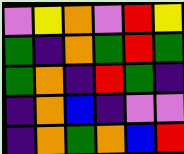[["violet", "yellow", "orange", "violet", "red", "yellow"], ["green", "indigo", "orange", "green", "red", "green"], ["green", "orange", "indigo", "red", "green", "indigo"], ["indigo", "orange", "blue", "indigo", "violet", "violet"], ["indigo", "orange", "green", "orange", "blue", "red"]]